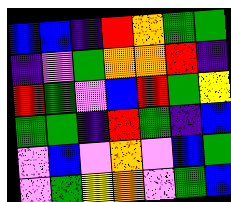[["blue", "blue", "indigo", "red", "orange", "green", "green"], ["indigo", "violet", "green", "orange", "orange", "red", "indigo"], ["red", "green", "violet", "blue", "red", "green", "yellow"], ["green", "green", "indigo", "red", "green", "indigo", "blue"], ["violet", "blue", "violet", "orange", "violet", "blue", "green"], ["violet", "green", "yellow", "orange", "violet", "green", "blue"]]